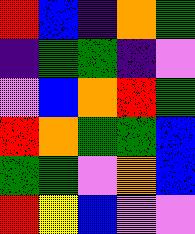[["red", "blue", "indigo", "orange", "green"], ["indigo", "green", "green", "indigo", "violet"], ["violet", "blue", "orange", "red", "green"], ["red", "orange", "green", "green", "blue"], ["green", "green", "violet", "orange", "blue"], ["red", "yellow", "blue", "violet", "violet"]]